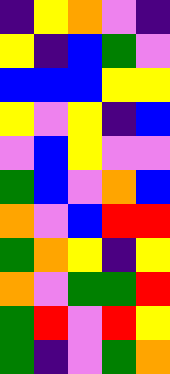[["indigo", "yellow", "orange", "violet", "indigo"], ["yellow", "indigo", "blue", "green", "violet"], ["blue", "blue", "blue", "yellow", "yellow"], ["yellow", "violet", "yellow", "indigo", "blue"], ["violet", "blue", "yellow", "violet", "violet"], ["green", "blue", "violet", "orange", "blue"], ["orange", "violet", "blue", "red", "red"], ["green", "orange", "yellow", "indigo", "yellow"], ["orange", "violet", "green", "green", "red"], ["green", "red", "violet", "red", "yellow"], ["green", "indigo", "violet", "green", "orange"]]